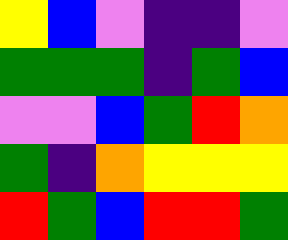[["yellow", "blue", "violet", "indigo", "indigo", "violet"], ["green", "green", "green", "indigo", "green", "blue"], ["violet", "violet", "blue", "green", "red", "orange"], ["green", "indigo", "orange", "yellow", "yellow", "yellow"], ["red", "green", "blue", "red", "red", "green"]]